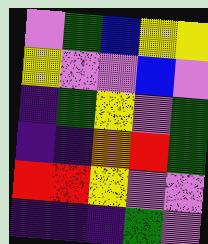[["violet", "green", "blue", "yellow", "yellow"], ["yellow", "violet", "violet", "blue", "violet"], ["indigo", "green", "yellow", "violet", "green"], ["indigo", "indigo", "orange", "red", "green"], ["red", "red", "yellow", "violet", "violet"], ["indigo", "indigo", "indigo", "green", "violet"]]